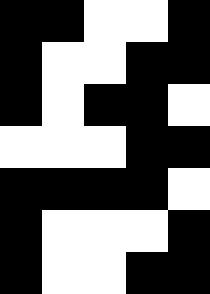[["black", "black", "white", "white", "black"], ["black", "white", "white", "black", "black"], ["black", "white", "black", "black", "white"], ["white", "white", "white", "black", "black"], ["black", "black", "black", "black", "white"], ["black", "white", "white", "white", "black"], ["black", "white", "white", "black", "black"]]